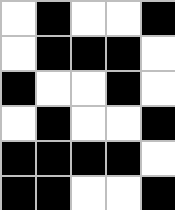[["white", "black", "white", "white", "black"], ["white", "black", "black", "black", "white"], ["black", "white", "white", "black", "white"], ["white", "black", "white", "white", "black"], ["black", "black", "black", "black", "white"], ["black", "black", "white", "white", "black"]]